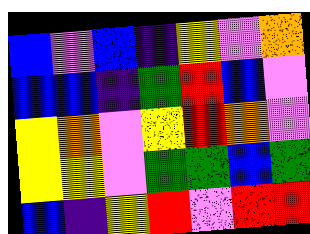[["blue", "violet", "blue", "indigo", "yellow", "violet", "orange"], ["blue", "blue", "indigo", "green", "red", "blue", "violet"], ["yellow", "orange", "violet", "yellow", "red", "orange", "violet"], ["yellow", "yellow", "violet", "green", "green", "blue", "green"], ["blue", "indigo", "yellow", "red", "violet", "red", "red"]]